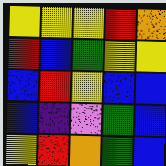[["yellow", "yellow", "yellow", "red", "orange"], ["red", "blue", "green", "yellow", "yellow"], ["blue", "red", "yellow", "blue", "blue"], ["blue", "indigo", "violet", "green", "blue"], ["yellow", "red", "orange", "green", "blue"]]